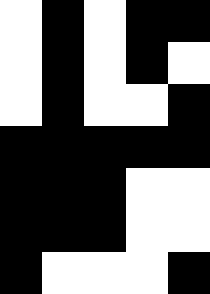[["white", "black", "white", "black", "black"], ["white", "black", "white", "black", "white"], ["white", "black", "white", "white", "black"], ["black", "black", "black", "black", "black"], ["black", "black", "black", "white", "white"], ["black", "black", "black", "white", "white"], ["black", "white", "white", "white", "black"]]